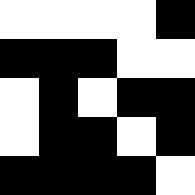[["white", "white", "white", "white", "black"], ["black", "black", "black", "white", "white"], ["white", "black", "white", "black", "black"], ["white", "black", "black", "white", "black"], ["black", "black", "black", "black", "white"]]